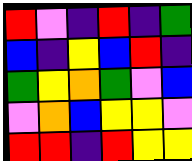[["red", "violet", "indigo", "red", "indigo", "green"], ["blue", "indigo", "yellow", "blue", "red", "indigo"], ["green", "yellow", "orange", "green", "violet", "blue"], ["violet", "orange", "blue", "yellow", "yellow", "violet"], ["red", "red", "indigo", "red", "yellow", "yellow"]]